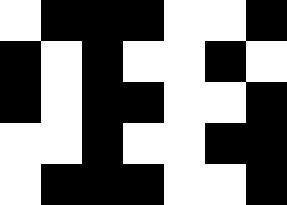[["white", "black", "black", "black", "white", "white", "black"], ["black", "white", "black", "white", "white", "black", "white"], ["black", "white", "black", "black", "white", "white", "black"], ["white", "white", "black", "white", "white", "black", "black"], ["white", "black", "black", "black", "white", "white", "black"]]